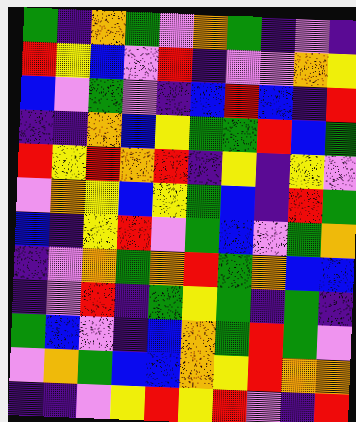[["green", "indigo", "orange", "green", "violet", "orange", "green", "indigo", "violet", "indigo"], ["red", "yellow", "blue", "violet", "red", "indigo", "violet", "violet", "orange", "yellow"], ["blue", "violet", "green", "violet", "indigo", "blue", "red", "blue", "indigo", "red"], ["indigo", "indigo", "orange", "blue", "yellow", "green", "green", "red", "blue", "green"], ["red", "yellow", "red", "orange", "red", "indigo", "yellow", "indigo", "yellow", "violet"], ["violet", "orange", "yellow", "blue", "yellow", "green", "blue", "indigo", "red", "green"], ["blue", "indigo", "yellow", "red", "violet", "green", "blue", "violet", "green", "orange"], ["indigo", "violet", "orange", "green", "orange", "red", "green", "orange", "blue", "blue"], ["indigo", "violet", "red", "indigo", "green", "yellow", "green", "indigo", "green", "indigo"], ["green", "blue", "violet", "indigo", "blue", "orange", "green", "red", "green", "violet"], ["violet", "orange", "green", "blue", "blue", "orange", "yellow", "red", "orange", "orange"], ["indigo", "indigo", "violet", "yellow", "red", "yellow", "red", "violet", "indigo", "red"]]